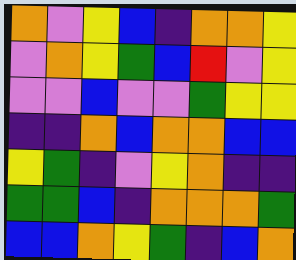[["orange", "violet", "yellow", "blue", "indigo", "orange", "orange", "yellow"], ["violet", "orange", "yellow", "green", "blue", "red", "violet", "yellow"], ["violet", "violet", "blue", "violet", "violet", "green", "yellow", "yellow"], ["indigo", "indigo", "orange", "blue", "orange", "orange", "blue", "blue"], ["yellow", "green", "indigo", "violet", "yellow", "orange", "indigo", "indigo"], ["green", "green", "blue", "indigo", "orange", "orange", "orange", "green"], ["blue", "blue", "orange", "yellow", "green", "indigo", "blue", "orange"]]